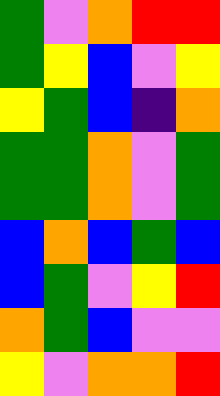[["green", "violet", "orange", "red", "red"], ["green", "yellow", "blue", "violet", "yellow"], ["yellow", "green", "blue", "indigo", "orange"], ["green", "green", "orange", "violet", "green"], ["green", "green", "orange", "violet", "green"], ["blue", "orange", "blue", "green", "blue"], ["blue", "green", "violet", "yellow", "red"], ["orange", "green", "blue", "violet", "violet"], ["yellow", "violet", "orange", "orange", "red"]]